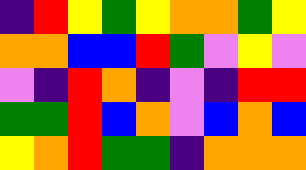[["indigo", "red", "yellow", "green", "yellow", "orange", "orange", "green", "yellow"], ["orange", "orange", "blue", "blue", "red", "green", "violet", "yellow", "violet"], ["violet", "indigo", "red", "orange", "indigo", "violet", "indigo", "red", "red"], ["green", "green", "red", "blue", "orange", "violet", "blue", "orange", "blue"], ["yellow", "orange", "red", "green", "green", "indigo", "orange", "orange", "orange"]]